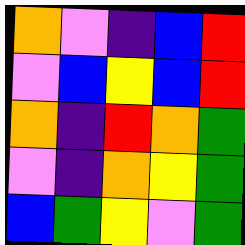[["orange", "violet", "indigo", "blue", "red"], ["violet", "blue", "yellow", "blue", "red"], ["orange", "indigo", "red", "orange", "green"], ["violet", "indigo", "orange", "yellow", "green"], ["blue", "green", "yellow", "violet", "green"]]